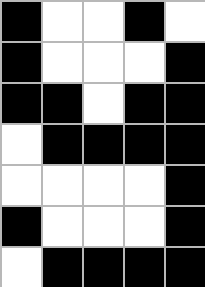[["black", "white", "white", "black", "white"], ["black", "white", "white", "white", "black"], ["black", "black", "white", "black", "black"], ["white", "black", "black", "black", "black"], ["white", "white", "white", "white", "black"], ["black", "white", "white", "white", "black"], ["white", "black", "black", "black", "black"]]